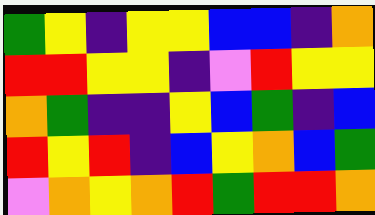[["green", "yellow", "indigo", "yellow", "yellow", "blue", "blue", "indigo", "orange"], ["red", "red", "yellow", "yellow", "indigo", "violet", "red", "yellow", "yellow"], ["orange", "green", "indigo", "indigo", "yellow", "blue", "green", "indigo", "blue"], ["red", "yellow", "red", "indigo", "blue", "yellow", "orange", "blue", "green"], ["violet", "orange", "yellow", "orange", "red", "green", "red", "red", "orange"]]